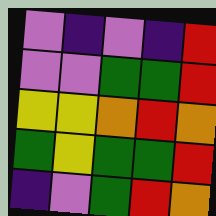[["violet", "indigo", "violet", "indigo", "red"], ["violet", "violet", "green", "green", "red"], ["yellow", "yellow", "orange", "red", "orange"], ["green", "yellow", "green", "green", "red"], ["indigo", "violet", "green", "red", "orange"]]